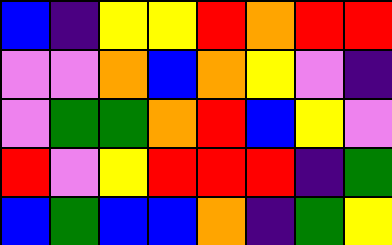[["blue", "indigo", "yellow", "yellow", "red", "orange", "red", "red"], ["violet", "violet", "orange", "blue", "orange", "yellow", "violet", "indigo"], ["violet", "green", "green", "orange", "red", "blue", "yellow", "violet"], ["red", "violet", "yellow", "red", "red", "red", "indigo", "green"], ["blue", "green", "blue", "blue", "orange", "indigo", "green", "yellow"]]